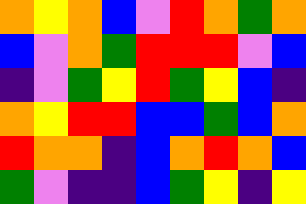[["orange", "yellow", "orange", "blue", "violet", "red", "orange", "green", "orange"], ["blue", "violet", "orange", "green", "red", "red", "red", "violet", "blue"], ["indigo", "violet", "green", "yellow", "red", "green", "yellow", "blue", "indigo"], ["orange", "yellow", "red", "red", "blue", "blue", "green", "blue", "orange"], ["red", "orange", "orange", "indigo", "blue", "orange", "red", "orange", "blue"], ["green", "violet", "indigo", "indigo", "blue", "green", "yellow", "indigo", "yellow"]]